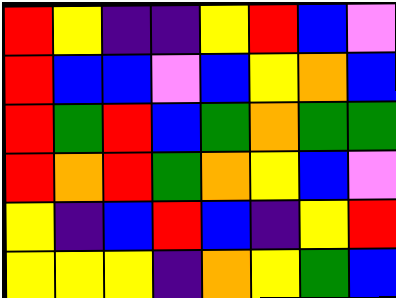[["red", "yellow", "indigo", "indigo", "yellow", "red", "blue", "violet"], ["red", "blue", "blue", "violet", "blue", "yellow", "orange", "blue"], ["red", "green", "red", "blue", "green", "orange", "green", "green"], ["red", "orange", "red", "green", "orange", "yellow", "blue", "violet"], ["yellow", "indigo", "blue", "red", "blue", "indigo", "yellow", "red"], ["yellow", "yellow", "yellow", "indigo", "orange", "yellow", "green", "blue"]]